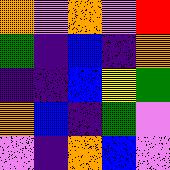[["orange", "violet", "orange", "violet", "red"], ["green", "indigo", "blue", "indigo", "orange"], ["indigo", "indigo", "blue", "yellow", "green"], ["orange", "blue", "indigo", "green", "violet"], ["violet", "indigo", "orange", "blue", "violet"]]